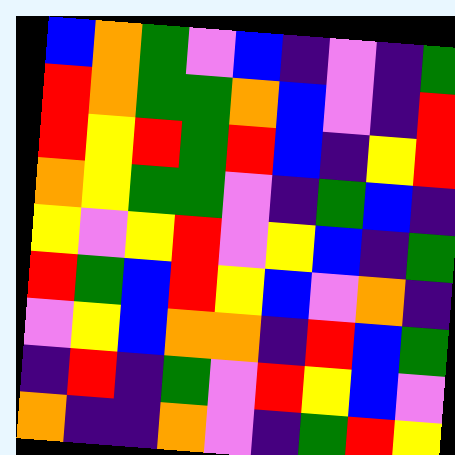[["blue", "orange", "green", "violet", "blue", "indigo", "violet", "indigo", "green"], ["red", "orange", "green", "green", "orange", "blue", "violet", "indigo", "red"], ["red", "yellow", "red", "green", "red", "blue", "indigo", "yellow", "red"], ["orange", "yellow", "green", "green", "violet", "indigo", "green", "blue", "indigo"], ["yellow", "violet", "yellow", "red", "violet", "yellow", "blue", "indigo", "green"], ["red", "green", "blue", "red", "yellow", "blue", "violet", "orange", "indigo"], ["violet", "yellow", "blue", "orange", "orange", "indigo", "red", "blue", "green"], ["indigo", "red", "indigo", "green", "violet", "red", "yellow", "blue", "violet"], ["orange", "indigo", "indigo", "orange", "violet", "indigo", "green", "red", "yellow"]]